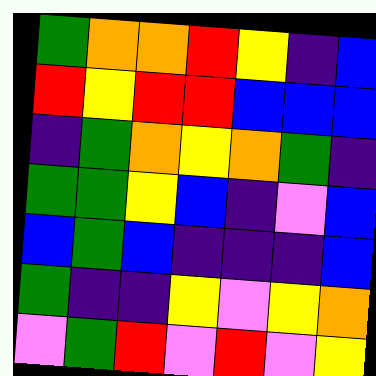[["green", "orange", "orange", "red", "yellow", "indigo", "blue"], ["red", "yellow", "red", "red", "blue", "blue", "blue"], ["indigo", "green", "orange", "yellow", "orange", "green", "indigo"], ["green", "green", "yellow", "blue", "indigo", "violet", "blue"], ["blue", "green", "blue", "indigo", "indigo", "indigo", "blue"], ["green", "indigo", "indigo", "yellow", "violet", "yellow", "orange"], ["violet", "green", "red", "violet", "red", "violet", "yellow"]]